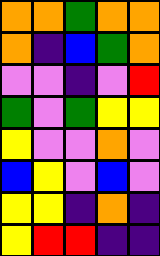[["orange", "orange", "green", "orange", "orange"], ["orange", "indigo", "blue", "green", "orange"], ["violet", "violet", "indigo", "violet", "red"], ["green", "violet", "green", "yellow", "yellow"], ["yellow", "violet", "violet", "orange", "violet"], ["blue", "yellow", "violet", "blue", "violet"], ["yellow", "yellow", "indigo", "orange", "indigo"], ["yellow", "red", "red", "indigo", "indigo"]]